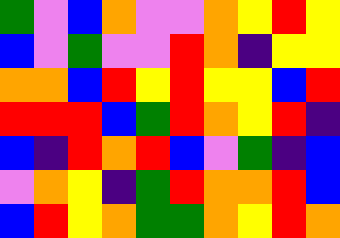[["green", "violet", "blue", "orange", "violet", "violet", "orange", "yellow", "red", "yellow"], ["blue", "violet", "green", "violet", "violet", "red", "orange", "indigo", "yellow", "yellow"], ["orange", "orange", "blue", "red", "yellow", "red", "yellow", "yellow", "blue", "red"], ["red", "red", "red", "blue", "green", "red", "orange", "yellow", "red", "indigo"], ["blue", "indigo", "red", "orange", "red", "blue", "violet", "green", "indigo", "blue"], ["violet", "orange", "yellow", "indigo", "green", "red", "orange", "orange", "red", "blue"], ["blue", "red", "yellow", "orange", "green", "green", "orange", "yellow", "red", "orange"]]